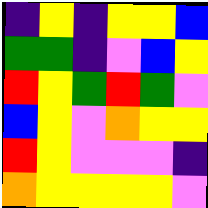[["indigo", "yellow", "indigo", "yellow", "yellow", "blue"], ["green", "green", "indigo", "violet", "blue", "yellow"], ["red", "yellow", "green", "red", "green", "violet"], ["blue", "yellow", "violet", "orange", "yellow", "yellow"], ["red", "yellow", "violet", "violet", "violet", "indigo"], ["orange", "yellow", "yellow", "yellow", "yellow", "violet"]]